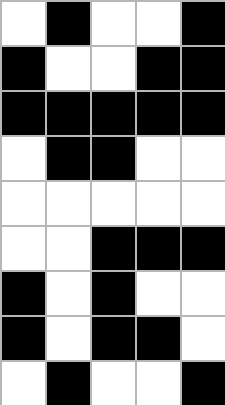[["white", "black", "white", "white", "black"], ["black", "white", "white", "black", "black"], ["black", "black", "black", "black", "black"], ["white", "black", "black", "white", "white"], ["white", "white", "white", "white", "white"], ["white", "white", "black", "black", "black"], ["black", "white", "black", "white", "white"], ["black", "white", "black", "black", "white"], ["white", "black", "white", "white", "black"]]